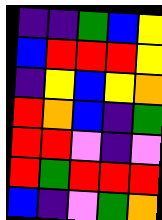[["indigo", "indigo", "green", "blue", "yellow"], ["blue", "red", "red", "red", "yellow"], ["indigo", "yellow", "blue", "yellow", "orange"], ["red", "orange", "blue", "indigo", "green"], ["red", "red", "violet", "indigo", "violet"], ["red", "green", "red", "red", "red"], ["blue", "indigo", "violet", "green", "orange"]]